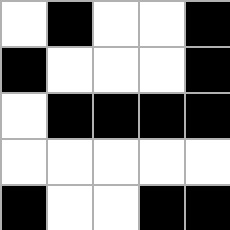[["white", "black", "white", "white", "black"], ["black", "white", "white", "white", "black"], ["white", "black", "black", "black", "black"], ["white", "white", "white", "white", "white"], ["black", "white", "white", "black", "black"]]